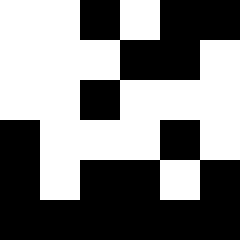[["white", "white", "black", "white", "black", "black"], ["white", "white", "white", "black", "black", "white"], ["white", "white", "black", "white", "white", "white"], ["black", "white", "white", "white", "black", "white"], ["black", "white", "black", "black", "white", "black"], ["black", "black", "black", "black", "black", "black"]]